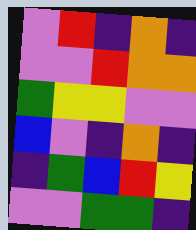[["violet", "red", "indigo", "orange", "indigo"], ["violet", "violet", "red", "orange", "orange"], ["green", "yellow", "yellow", "violet", "violet"], ["blue", "violet", "indigo", "orange", "indigo"], ["indigo", "green", "blue", "red", "yellow"], ["violet", "violet", "green", "green", "indigo"]]